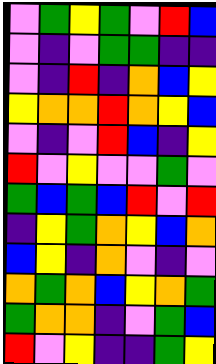[["violet", "green", "yellow", "green", "violet", "red", "blue"], ["violet", "indigo", "violet", "green", "green", "indigo", "indigo"], ["violet", "indigo", "red", "indigo", "orange", "blue", "yellow"], ["yellow", "orange", "orange", "red", "orange", "yellow", "blue"], ["violet", "indigo", "violet", "red", "blue", "indigo", "yellow"], ["red", "violet", "yellow", "violet", "violet", "green", "violet"], ["green", "blue", "green", "blue", "red", "violet", "red"], ["indigo", "yellow", "green", "orange", "yellow", "blue", "orange"], ["blue", "yellow", "indigo", "orange", "violet", "indigo", "violet"], ["orange", "green", "orange", "blue", "yellow", "orange", "green"], ["green", "orange", "orange", "indigo", "violet", "green", "blue"], ["red", "violet", "yellow", "indigo", "indigo", "green", "yellow"]]